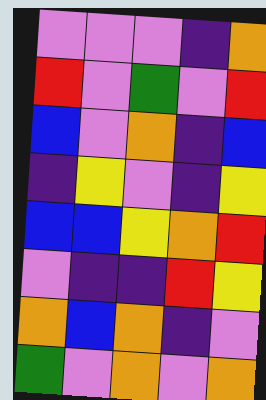[["violet", "violet", "violet", "indigo", "orange"], ["red", "violet", "green", "violet", "red"], ["blue", "violet", "orange", "indigo", "blue"], ["indigo", "yellow", "violet", "indigo", "yellow"], ["blue", "blue", "yellow", "orange", "red"], ["violet", "indigo", "indigo", "red", "yellow"], ["orange", "blue", "orange", "indigo", "violet"], ["green", "violet", "orange", "violet", "orange"]]